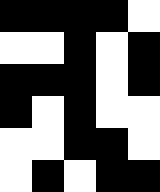[["black", "black", "black", "black", "white"], ["white", "white", "black", "white", "black"], ["black", "black", "black", "white", "black"], ["black", "white", "black", "white", "white"], ["white", "white", "black", "black", "white"], ["white", "black", "white", "black", "black"]]